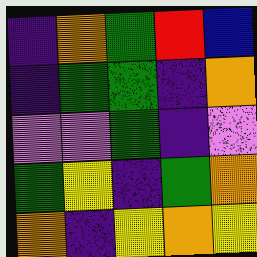[["indigo", "orange", "green", "red", "blue"], ["indigo", "green", "green", "indigo", "orange"], ["violet", "violet", "green", "indigo", "violet"], ["green", "yellow", "indigo", "green", "orange"], ["orange", "indigo", "yellow", "orange", "yellow"]]